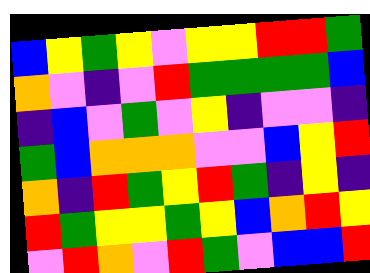[["blue", "yellow", "green", "yellow", "violet", "yellow", "yellow", "red", "red", "green"], ["orange", "violet", "indigo", "violet", "red", "green", "green", "green", "green", "blue"], ["indigo", "blue", "violet", "green", "violet", "yellow", "indigo", "violet", "violet", "indigo"], ["green", "blue", "orange", "orange", "orange", "violet", "violet", "blue", "yellow", "red"], ["orange", "indigo", "red", "green", "yellow", "red", "green", "indigo", "yellow", "indigo"], ["red", "green", "yellow", "yellow", "green", "yellow", "blue", "orange", "red", "yellow"], ["violet", "red", "orange", "violet", "red", "green", "violet", "blue", "blue", "red"]]